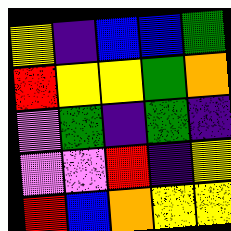[["yellow", "indigo", "blue", "blue", "green"], ["red", "yellow", "yellow", "green", "orange"], ["violet", "green", "indigo", "green", "indigo"], ["violet", "violet", "red", "indigo", "yellow"], ["red", "blue", "orange", "yellow", "yellow"]]